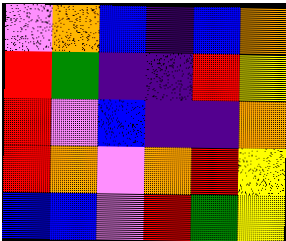[["violet", "orange", "blue", "indigo", "blue", "orange"], ["red", "green", "indigo", "indigo", "red", "yellow"], ["red", "violet", "blue", "indigo", "indigo", "orange"], ["red", "orange", "violet", "orange", "red", "yellow"], ["blue", "blue", "violet", "red", "green", "yellow"]]